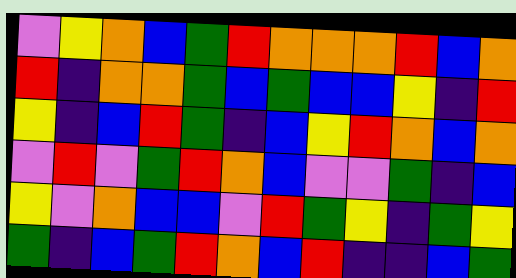[["violet", "yellow", "orange", "blue", "green", "red", "orange", "orange", "orange", "red", "blue", "orange"], ["red", "indigo", "orange", "orange", "green", "blue", "green", "blue", "blue", "yellow", "indigo", "red"], ["yellow", "indigo", "blue", "red", "green", "indigo", "blue", "yellow", "red", "orange", "blue", "orange"], ["violet", "red", "violet", "green", "red", "orange", "blue", "violet", "violet", "green", "indigo", "blue"], ["yellow", "violet", "orange", "blue", "blue", "violet", "red", "green", "yellow", "indigo", "green", "yellow"], ["green", "indigo", "blue", "green", "red", "orange", "blue", "red", "indigo", "indigo", "blue", "green"]]